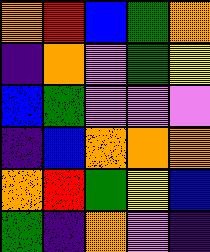[["orange", "red", "blue", "green", "orange"], ["indigo", "orange", "violet", "green", "yellow"], ["blue", "green", "violet", "violet", "violet"], ["indigo", "blue", "orange", "orange", "orange"], ["orange", "red", "green", "yellow", "blue"], ["green", "indigo", "orange", "violet", "indigo"]]